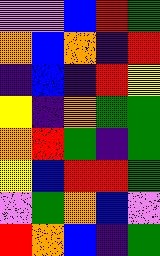[["violet", "violet", "blue", "red", "green"], ["orange", "blue", "orange", "indigo", "red"], ["indigo", "blue", "indigo", "red", "yellow"], ["yellow", "indigo", "orange", "green", "green"], ["orange", "red", "green", "indigo", "green"], ["yellow", "blue", "red", "red", "green"], ["violet", "green", "orange", "blue", "violet"], ["red", "orange", "blue", "indigo", "green"]]